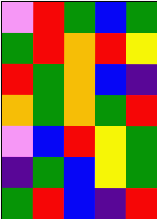[["violet", "red", "green", "blue", "green"], ["green", "red", "orange", "red", "yellow"], ["red", "green", "orange", "blue", "indigo"], ["orange", "green", "orange", "green", "red"], ["violet", "blue", "red", "yellow", "green"], ["indigo", "green", "blue", "yellow", "green"], ["green", "red", "blue", "indigo", "red"]]